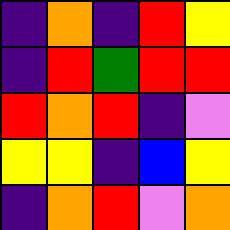[["indigo", "orange", "indigo", "red", "yellow"], ["indigo", "red", "green", "red", "red"], ["red", "orange", "red", "indigo", "violet"], ["yellow", "yellow", "indigo", "blue", "yellow"], ["indigo", "orange", "red", "violet", "orange"]]